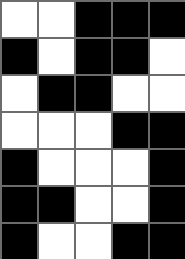[["white", "white", "black", "black", "black"], ["black", "white", "black", "black", "white"], ["white", "black", "black", "white", "white"], ["white", "white", "white", "black", "black"], ["black", "white", "white", "white", "black"], ["black", "black", "white", "white", "black"], ["black", "white", "white", "black", "black"]]